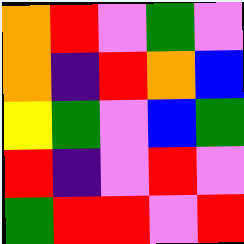[["orange", "red", "violet", "green", "violet"], ["orange", "indigo", "red", "orange", "blue"], ["yellow", "green", "violet", "blue", "green"], ["red", "indigo", "violet", "red", "violet"], ["green", "red", "red", "violet", "red"]]